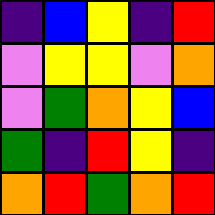[["indigo", "blue", "yellow", "indigo", "red"], ["violet", "yellow", "yellow", "violet", "orange"], ["violet", "green", "orange", "yellow", "blue"], ["green", "indigo", "red", "yellow", "indigo"], ["orange", "red", "green", "orange", "red"]]